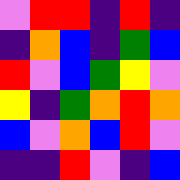[["violet", "red", "red", "indigo", "red", "indigo"], ["indigo", "orange", "blue", "indigo", "green", "blue"], ["red", "violet", "blue", "green", "yellow", "violet"], ["yellow", "indigo", "green", "orange", "red", "orange"], ["blue", "violet", "orange", "blue", "red", "violet"], ["indigo", "indigo", "red", "violet", "indigo", "blue"]]